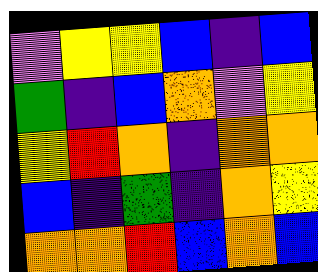[["violet", "yellow", "yellow", "blue", "indigo", "blue"], ["green", "indigo", "blue", "orange", "violet", "yellow"], ["yellow", "red", "orange", "indigo", "orange", "orange"], ["blue", "indigo", "green", "indigo", "orange", "yellow"], ["orange", "orange", "red", "blue", "orange", "blue"]]